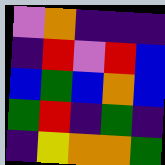[["violet", "orange", "indigo", "indigo", "indigo"], ["indigo", "red", "violet", "red", "blue"], ["blue", "green", "blue", "orange", "blue"], ["green", "red", "indigo", "green", "indigo"], ["indigo", "yellow", "orange", "orange", "green"]]